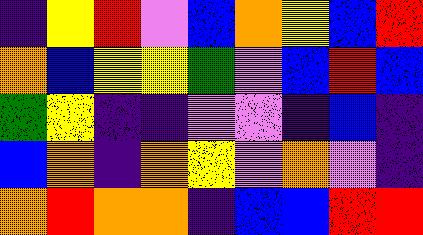[["indigo", "yellow", "red", "violet", "blue", "orange", "yellow", "blue", "red"], ["orange", "blue", "yellow", "yellow", "green", "violet", "blue", "red", "blue"], ["green", "yellow", "indigo", "indigo", "violet", "violet", "indigo", "blue", "indigo"], ["blue", "orange", "indigo", "orange", "yellow", "violet", "orange", "violet", "indigo"], ["orange", "red", "orange", "orange", "indigo", "blue", "blue", "red", "red"]]